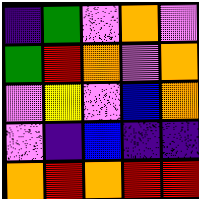[["indigo", "green", "violet", "orange", "violet"], ["green", "red", "orange", "violet", "orange"], ["violet", "yellow", "violet", "blue", "orange"], ["violet", "indigo", "blue", "indigo", "indigo"], ["orange", "red", "orange", "red", "red"]]